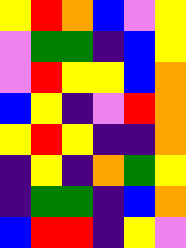[["yellow", "red", "orange", "blue", "violet", "yellow"], ["violet", "green", "green", "indigo", "blue", "yellow"], ["violet", "red", "yellow", "yellow", "blue", "orange"], ["blue", "yellow", "indigo", "violet", "red", "orange"], ["yellow", "red", "yellow", "indigo", "indigo", "orange"], ["indigo", "yellow", "indigo", "orange", "green", "yellow"], ["indigo", "green", "green", "indigo", "blue", "orange"], ["blue", "red", "red", "indigo", "yellow", "violet"]]